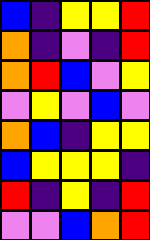[["blue", "indigo", "yellow", "yellow", "red"], ["orange", "indigo", "violet", "indigo", "red"], ["orange", "red", "blue", "violet", "yellow"], ["violet", "yellow", "violet", "blue", "violet"], ["orange", "blue", "indigo", "yellow", "yellow"], ["blue", "yellow", "yellow", "yellow", "indigo"], ["red", "indigo", "yellow", "indigo", "red"], ["violet", "violet", "blue", "orange", "red"]]